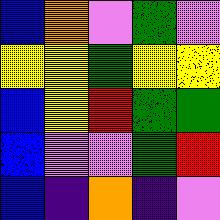[["blue", "orange", "violet", "green", "violet"], ["yellow", "yellow", "green", "yellow", "yellow"], ["blue", "yellow", "red", "green", "green"], ["blue", "violet", "violet", "green", "red"], ["blue", "indigo", "orange", "indigo", "violet"]]